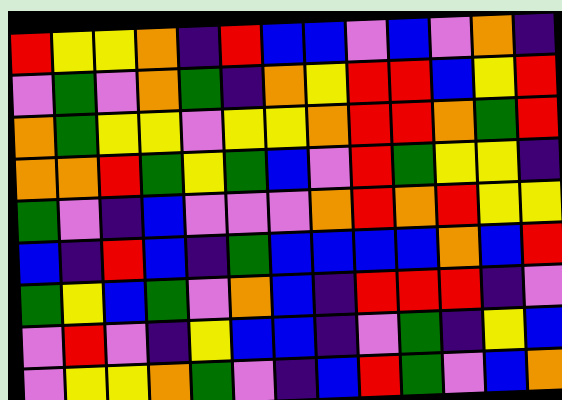[["red", "yellow", "yellow", "orange", "indigo", "red", "blue", "blue", "violet", "blue", "violet", "orange", "indigo"], ["violet", "green", "violet", "orange", "green", "indigo", "orange", "yellow", "red", "red", "blue", "yellow", "red"], ["orange", "green", "yellow", "yellow", "violet", "yellow", "yellow", "orange", "red", "red", "orange", "green", "red"], ["orange", "orange", "red", "green", "yellow", "green", "blue", "violet", "red", "green", "yellow", "yellow", "indigo"], ["green", "violet", "indigo", "blue", "violet", "violet", "violet", "orange", "red", "orange", "red", "yellow", "yellow"], ["blue", "indigo", "red", "blue", "indigo", "green", "blue", "blue", "blue", "blue", "orange", "blue", "red"], ["green", "yellow", "blue", "green", "violet", "orange", "blue", "indigo", "red", "red", "red", "indigo", "violet"], ["violet", "red", "violet", "indigo", "yellow", "blue", "blue", "indigo", "violet", "green", "indigo", "yellow", "blue"], ["violet", "yellow", "yellow", "orange", "green", "violet", "indigo", "blue", "red", "green", "violet", "blue", "orange"]]